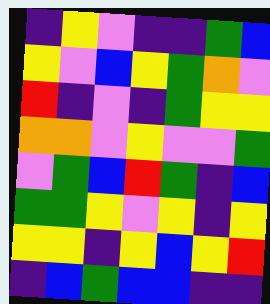[["indigo", "yellow", "violet", "indigo", "indigo", "green", "blue"], ["yellow", "violet", "blue", "yellow", "green", "orange", "violet"], ["red", "indigo", "violet", "indigo", "green", "yellow", "yellow"], ["orange", "orange", "violet", "yellow", "violet", "violet", "green"], ["violet", "green", "blue", "red", "green", "indigo", "blue"], ["green", "green", "yellow", "violet", "yellow", "indigo", "yellow"], ["yellow", "yellow", "indigo", "yellow", "blue", "yellow", "red"], ["indigo", "blue", "green", "blue", "blue", "indigo", "indigo"]]